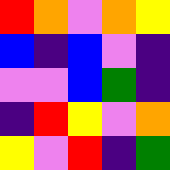[["red", "orange", "violet", "orange", "yellow"], ["blue", "indigo", "blue", "violet", "indigo"], ["violet", "violet", "blue", "green", "indigo"], ["indigo", "red", "yellow", "violet", "orange"], ["yellow", "violet", "red", "indigo", "green"]]